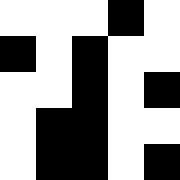[["white", "white", "white", "black", "white"], ["black", "white", "black", "white", "white"], ["white", "white", "black", "white", "black"], ["white", "black", "black", "white", "white"], ["white", "black", "black", "white", "black"]]